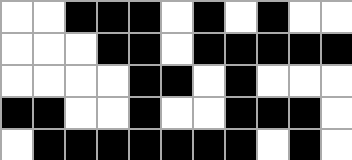[["white", "white", "black", "black", "black", "white", "black", "white", "black", "white", "white"], ["white", "white", "white", "black", "black", "white", "black", "black", "black", "black", "black"], ["white", "white", "white", "white", "black", "black", "white", "black", "white", "white", "white"], ["black", "black", "white", "white", "black", "white", "white", "black", "black", "black", "white"], ["white", "black", "black", "black", "black", "black", "black", "black", "white", "black", "white"]]